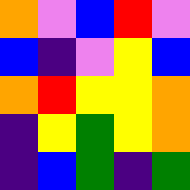[["orange", "violet", "blue", "red", "violet"], ["blue", "indigo", "violet", "yellow", "blue"], ["orange", "red", "yellow", "yellow", "orange"], ["indigo", "yellow", "green", "yellow", "orange"], ["indigo", "blue", "green", "indigo", "green"]]